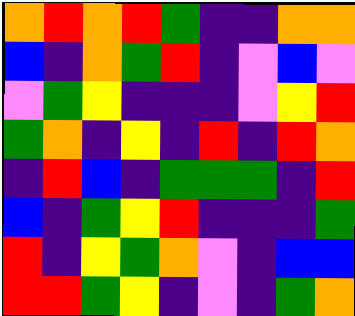[["orange", "red", "orange", "red", "green", "indigo", "indigo", "orange", "orange"], ["blue", "indigo", "orange", "green", "red", "indigo", "violet", "blue", "violet"], ["violet", "green", "yellow", "indigo", "indigo", "indigo", "violet", "yellow", "red"], ["green", "orange", "indigo", "yellow", "indigo", "red", "indigo", "red", "orange"], ["indigo", "red", "blue", "indigo", "green", "green", "green", "indigo", "red"], ["blue", "indigo", "green", "yellow", "red", "indigo", "indigo", "indigo", "green"], ["red", "indigo", "yellow", "green", "orange", "violet", "indigo", "blue", "blue"], ["red", "red", "green", "yellow", "indigo", "violet", "indigo", "green", "orange"]]